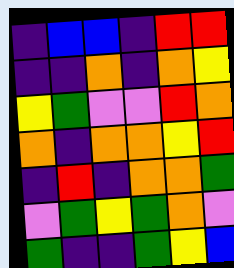[["indigo", "blue", "blue", "indigo", "red", "red"], ["indigo", "indigo", "orange", "indigo", "orange", "yellow"], ["yellow", "green", "violet", "violet", "red", "orange"], ["orange", "indigo", "orange", "orange", "yellow", "red"], ["indigo", "red", "indigo", "orange", "orange", "green"], ["violet", "green", "yellow", "green", "orange", "violet"], ["green", "indigo", "indigo", "green", "yellow", "blue"]]